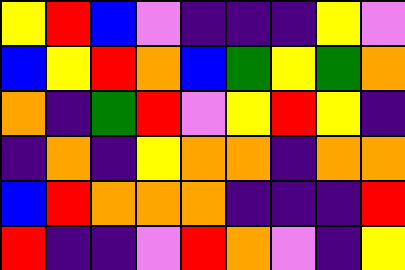[["yellow", "red", "blue", "violet", "indigo", "indigo", "indigo", "yellow", "violet"], ["blue", "yellow", "red", "orange", "blue", "green", "yellow", "green", "orange"], ["orange", "indigo", "green", "red", "violet", "yellow", "red", "yellow", "indigo"], ["indigo", "orange", "indigo", "yellow", "orange", "orange", "indigo", "orange", "orange"], ["blue", "red", "orange", "orange", "orange", "indigo", "indigo", "indigo", "red"], ["red", "indigo", "indigo", "violet", "red", "orange", "violet", "indigo", "yellow"]]